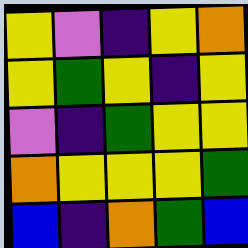[["yellow", "violet", "indigo", "yellow", "orange"], ["yellow", "green", "yellow", "indigo", "yellow"], ["violet", "indigo", "green", "yellow", "yellow"], ["orange", "yellow", "yellow", "yellow", "green"], ["blue", "indigo", "orange", "green", "blue"]]